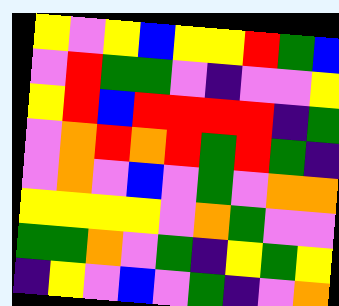[["yellow", "violet", "yellow", "blue", "yellow", "yellow", "red", "green", "blue"], ["violet", "red", "green", "green", "violet", "indigo", "violet", "violet", "yellow"], ["yellow", "red", "blue", "red", "red", "red", "red", "indigo", "green"], ["violet", "orange", "red", "orange", "red", "green", "red", "green", "indigo"], ["violet", "orange", "violet", "blue", "violet", "green", "violet", "orange", "orange"], ["yellow", "yellow", "yellow", "yellow", "violet", "orange", "green", "violet", "violet"], ["green", "green", "orange", "violet", "green", "indigo", "yellow", "green", "yellow"], ["indigo", "yellow", "violet", "blue", "violet", "green", "indigo", "violet", "orange"]]